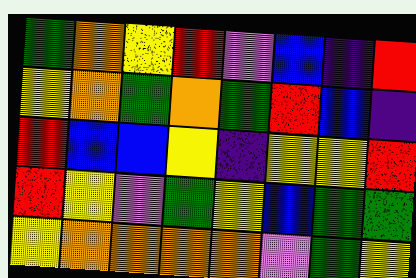[["green", "orange", "yellow", "red", "violet", "blue", "indigo", "red"], ["yellow", "orange", "green", "orange", "green", "red", "blue", "indigo"], ["red", "blue", "blue", "yellow", "indigo", "yellow", "yellow", "red"], ["red", "yellow", "violet", "green", "yellow", "blue", "green", "green"], ["yellow", "orange", "orange", "orange", "orange", "violet", "green", "yellow"]]